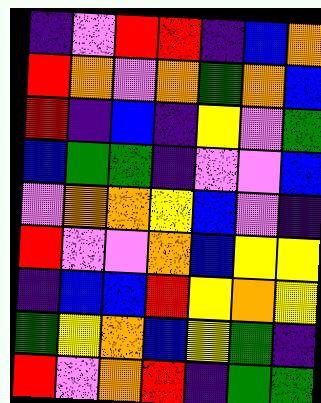[["indigo", "violet", "red", "red", "indigo", "blue", "orange"], ["red", "orange", "violet", "orange", "green", "orange", "blue"], ["red", "indigo", "blue", "indigo", "yellow", "violet", "green"], ["blue", "green", "green", "indigo", "violet", "violet", "blue"], ["violet", "orange", "orange", "yellow", "blue", "violet", "indigo"], ["red", "violet", "violet", "orange", "blue", "yellow", "yellow"], ["indigo", "blue", "blue", "red", "yellow", "orange", "yellow"], ["green", "yellow", "orange", "blue", "yellow", "green", "indigo"], ["red", "violet", "orange", "red", "indigo", "green", "green"]]